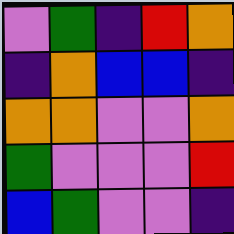[["violet", "green", "indigo", "red", "orange"], ["indigo", "orange", "blue", "blue", "indigo"], ["orange", "orange", "violet", "violet", "orange"], ["green", "violet", "violet", "violet", "red"], ["blue", "green", "violet", "violet", "indigo"]]